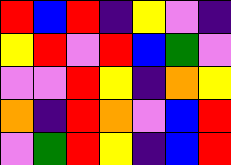[["red", "blue", "red", "indigo", "yellow", "violet", "indigo"], ["yellow", "red", "violet", "red", "blue", "green", "violet"], ["violet", "violet", "red", "yellow", "indigo", "orange", "yellow"], ["orange", "indigo", "red", "orange", "violet", "blue", "red"], ["violet", "green", "red", "yellow", "indigo", "blue", "red"]]